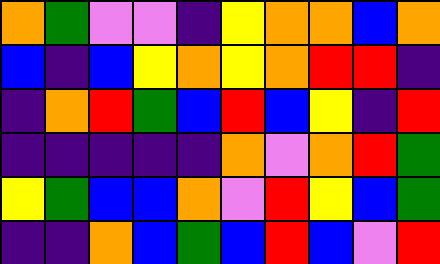[["orange", "green", "violet", "violet", "indigo", "yellow", "orange", "orange", "blue", "orange"], ["blue", "indigo", "blue", "yellow", "orange", "yellow", "orange", "red", "red", "indigo"], ["indigo", "orange", "red", "green", "blue", "red", "blue", "yellow", "indigo", "red"], ["indigo", "indigo", "indigo", "indigo", "indigo", "orange", "violet", "orange", "red", "green"], ["yellow", "green", "blue", "blue", "orange", "violet", "red", "yellow", "blue", "green"], ["indigo", "indigo", "orange", "blue", "green", "blue", "red", "blue", "violet", "red"]]